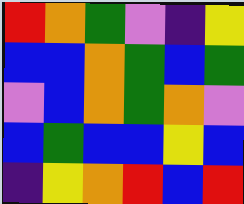[["red", "orange", "green", "violet", "indigo", "yellow"], ["blue", "blue", "orange", "green", "blue", "green"], ["violet", "blue", "orange", "green", "orange", "violet"], ["blue", "green", "blue", "blue", "yellow", "blue"], ["indigo", "yellow", "orange", "red", "blue", "red"]]